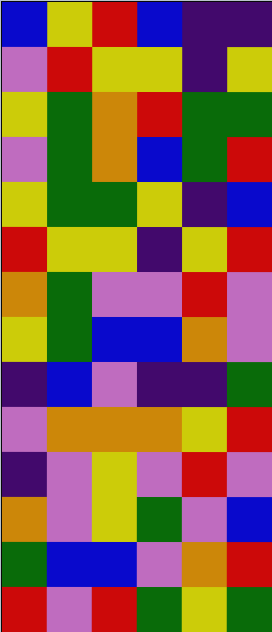[["blue", "yellow", "red", "blue", "indigo", "indigo"], ["violet", "red", "yellow", "yellow", "indigo", "yellow"], ["yellow", "green", "orange", "red", "green", "green"], ["violet", "green", "orange", "blue", "green", "red"], ["yellow", "green", "green", "yellow", "indigo", "blue"], ["red", "yellow", "yellow", "indigo", "yellow", "red"], ["orange", "green", "violet", "violet", "red", "violet"], ["yellow", "green", "blue", "blue", "orange", "violet"], ["indigo", "blue", "violet", "indigo", "indigo", "green"], ["violet", "orange", "orange", "orange", "yellow", "red"], ["indigo", "violet", "yellow", "violet", "red", "violet"], ["orange", "violet", "yellow", "green", "violet", "blue"], ["green", "blue", "blue", "violet", "orange", "red"], ["red", "violet", "red", "green", "yellow", "green"]]